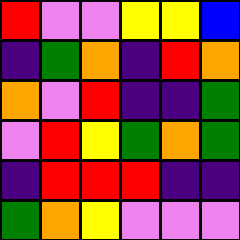[["red", "violet", "violet", "yellow", "yellow", "blue"], ["indigo", "green", "orange", "indigo", "red", "orange"], ["orange", "violet", "red", "indigo", "indigo", "green"], ["violet", "red", "yellow", "green", "orange", "green"], ["indigo", "red", "red", "red", "indigo", "indigo"], ["green", "orange", "yellow", "violet", "violet", "violet"]]